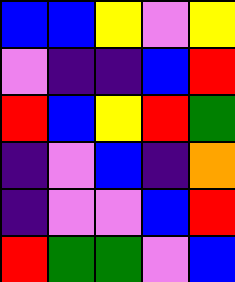[["blue", "blue", "yellow", "violet", "yellow"], ["violet", "indigo", "indigo", "blue", "red"], ["red", "blue", "yellow", "red", "green"], ["indigo", "violet", "blue", "indigo", "orange"], ["indigo", "violet", "violet", "blue", "red"], ["red", "green", "green", "violet", "blue"]]